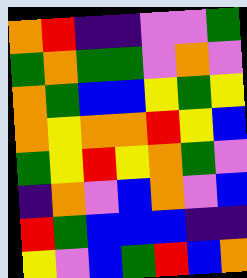[["orange", "red", "indigo", "indigo", "violet", "violet", "green"], ["green", "orange", "green", "green", "violet", "orange", "violet"], ["orange", "green", "blue", "blue", "yellow", "green", "yellow"], ["orange", "yellow", "orange", "orange", "red", "yellow", "blue"], ["green", "yellow", "red", "yellow", "orange", "green", "violet"], ["indigo", "orange", "violet", "blue", "orange", "violet", "blue"], ["red", "green", "blue", "blue", "blue", "indigo", "indigo"], ["yellow", "violet", "blue", "green", "red", "blue", "orange"]]